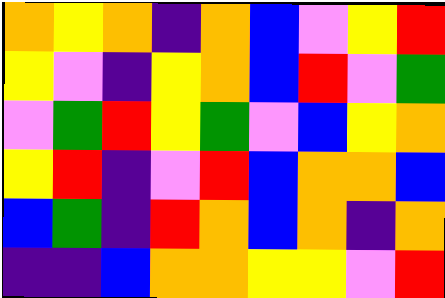[["orange", "yellow", "orange", "indigo", "orange", "blue", "violet", "yellow", "red"], ["yellow", "violet", "indigo", "yellow", "orange", "blue", "red", "violet", "green"], ["violet", "green", "red", "yellow", "green", "violet", "blue", "yellow", "orange"], ["yellow", "red", "indigo", "violet", "red", "blue", "orange", "orange", "blue"], ["blue", "green", "indigo", "red", "orange", "blue", "orange", "indigo", "orange"], ["indigo", "indigo", "blue", "orange", "orange", "yellow", "yellow", "violet", "red"]]